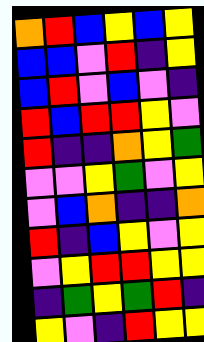[["orange", "red", "blue", "yellow", "blue", "yellow"], ["blue", "blue", "violet", "red", "indigo", "yellow"], ["blue", "red", "violet", "blue", "violet", "indigo"], ["red", "blue", "red", "red", "yellow", "violet"], ["red", "indigo", "indigo", "orange", "yellow", "green"], ["violet", "violet", "yellow", "green", "violet", "yellow"], ["violet", "blue", "orange", "indigo", "indigo", "orange"], ["red", "indigo", "blue", "yellow", "violet", "yellow"], ["violet", "yellow", "red", "red", "yellow", "yellow"], ["indigo", "green", "yellow", "green", "red", "indigo"], ["yellow", "violet", "indigo", "red", "yellow", "yellow"]]